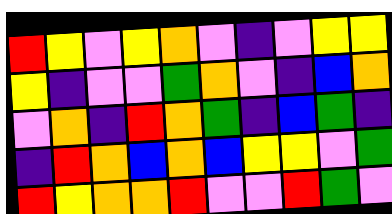[["red", "yellow", "violet", "yellow", "orange", "violet", "indigo", "violet", "yellow", "yellow"], ["yellow", "indigo", "violet", "violet", "green", "orange", "violet", "indigo", "blue", "orange"], ["violet", "orange", "indigo", "red", "orange", "green", "indigo", "blue", "green", "indigo"], ["indigo", "red", "orange", "blue", "orange", "blue", "yellow", "yellow", "violet", "green"], ["red", "yellow", "orange", "orange", "red", "violet", "violet", "red", "green", "violet"]]